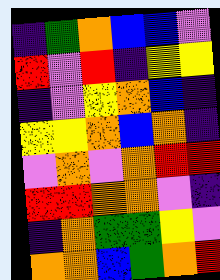[["indigo", "green", "orange", "blue", "blue", "violet"], ["red", "violet", "red", "indigo", "yellow", "yellow"], ["indigo", "violet", "yellow", "orange", "blue", "indigo"], ["yellow", "yellow", "orange", "blue", "orange", "indigo"], ["violet", "orange", "violet", "orange", "red", "red"], ["red", "red", "orange", "orange", "violet", "indigo"], ["indigo", "orange", "green", "green", "yellow", "violet"], ["orange", "orange", "blue", "green", "orange", "red"]]